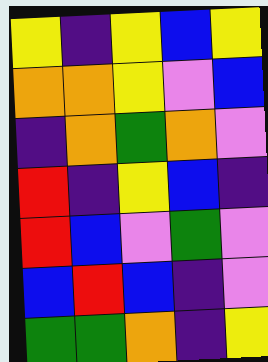[["yellow", "indigo", "yellow", "blue", "yellow"], ["orange", "orange", "yellow", "violet", "blue"], ["indigo", "orange", "green", "orange", "violet"], ["red", "indigo", "yellow", "blue", "indigo"], ["red", "blue", "violet", "green", "violet"], ["blue", "red", "blue", "indigo", "violet"], ["green", "green", "orange", "indigo", "yellow"]]